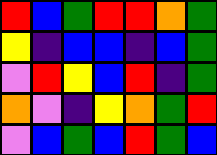[["red", "blue", "green", "red", "red", "orange", "green"], ["yellow", "indigo", "blue", "blue", "indigo", "blue", "green"], ["violet", "red", "yellow", "blue", "red", "indigo", "green"], ["orange", "violet", "indigo", "yellow", "orange", "green", "red"], ["violet", "blue", "green", "blue", "red", "green", "blue"]]